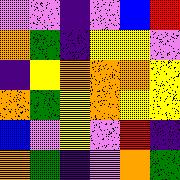[["violet", "violet", "indigo", "violet", "blue", "red"], ["orange", "green", "indigo", "yellow", "yellow", "violet"], ["indigo", "yellow", "orange", "orange", "orange", "yellow"], ["orange", "green", "yellow", "orange", "yellow", "yellow"], ["blue", "violet", "yellow", "violet", "red", "indigo"], ["orange", "green", "indigo", "violet", "orange", "green"]]